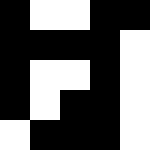[["black", "white", "white", "black", "black"], ["black", "black", "black", "black", "white"], ["black", "white", "white", "black", "white"], ["black", "white", "black", "black", "white"], ["white", "black", "black", "black", "white"]]